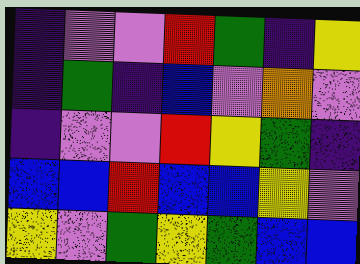[["indigo", "violet", "violet", "red", "green", "indigo", "yellow"], ["indigo", "green", "indigo", "blue", "violet", "orange", "violet"], ["indigo", "violet", "violet", "red", "yellow", "green", "indigo"], ["blue", "blue", "red", "blue", "blue", "yellow", "violet"], ["yellow", "violet", "green", "yellow", "green", "blue", "blue"]]